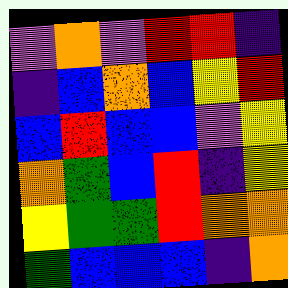[["violet", "orange", "violet", "red", "red", "indigo"], ["indigo", "blue", "orange", "blue", "yellow", "red"], ["blue", "red", "blue", "blue", "violet", "yellow"], ["orange", "green", "blue", "red", "indigo", "yellow"], ["yellow", "green", "green", "red", "orange", "orange"], ["green", "blue", "blue", "blue", "indigo", "orange"]]